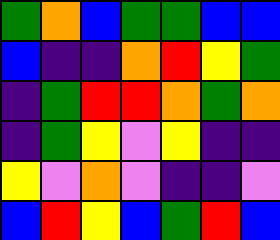[["green", "orange", "blue", "green", "green", "blue", "blue"], ["blue", "indigo", "indigo", "orange", "red", "yellow", "green"], ["indigo", "green", "red", "red", "orange", "green", "orange"], ["indigo", "green", "yellow", "violet", "yellow", "indigo", "indigo"], ["yellow", "violet", "orange", "violet", "indigo", "indigo", "violet"], ["blue", "red", "yellow", "blue", "green", "red", "blue"]]